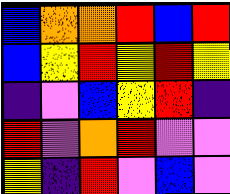[["blue", "orange", "orange", "red", "blue", "red"], ["blue", "yellow", "red", "yellow", "red", "yellow"], ["indigo", "violet", "blue", "yellow", "red", "indigo"], ["red", "violet", "orange", "red", "violet", "violet"], ["yellow", "indigo", "red", "violet", "blue", "violet"]]